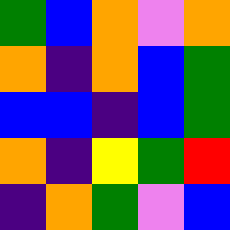[["green", "blue", "orange", "violet", "orange"], ["orange", "indigo", "orange", "blue", "green"], ["blue", "blue", "indigo", "blue", "green"], ["orange", "indigo", "yellow", "green", "red"], ["indigo", "orange", "green", "violet", "blue"]]